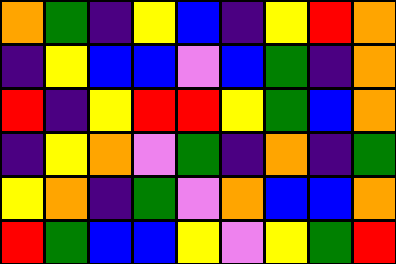[["orange", "green", "indigo", "yellow", "blue", "indigo", "yellow", "red", "orange"], ["indigo", "yellow", "blue", "blue", "violet", "blue", "green", "indigo", "orange"], ["red", "indigo", "yellow", "red", "red", "yellow", "green", "blue", "orange"], ["indigo", "yellow", "orange", "violet", "green", "indigo", "orange", "indigo", "green"], ["yellow", "orange", "indigo", "green", "violet", "orange", "blue", "blue", "orange"], ["red", "green", "blue", "blue", "yellow", "violet", "yellow", "green", "red"]]